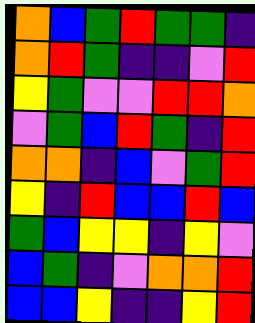[["orange", "blue", "green", "red", "green", "green", "indigo"], ["orange", "red", "green", "indigo", "indigo", "violet", "red"], ["yellow", "green", "violet", "violet", "red", "red", "orange"], ["violet", "green", "blue", "red", "green", "indigo", "red"], ["orange", "orange", "indigo", "blue", "violet", "green", "red"], ["yellow", "indigo", "red", "blue", "blue", "red", "blue"], ["green", "blue", "yellow", "yellow", "indigo", "yellow", "violet"], ["blue", "green", "indigo", "violet", "orange", "orange", "red"], ["blue", "blue", "yellow", "indigo", "indigo", "yellow", "red"]]